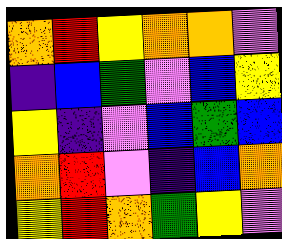[["orange", "red", "yellow", "orange", "orange", "violet"], ["indigo", "blue", "green", "violet", "blue", "yellow"], ["yellow", "indigo", "violet", "blue", "green", "blue"], ["orange", "red", "violet", "indigo", "blue", "orange"], ["yellow", "red", "orange", "green", "yellow", "violet"]]